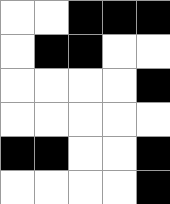[["white", "white", "black", "black", "black"], ["white", "black", "black", "white", "white"], ["white", "white", "white", "white", "black"], ["white", "white", "white", "white", "white"], ["black", "black", "white", "white", "black"], ["white", "white", "white", "white", "black"]]